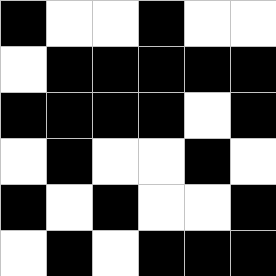[["black", "white", "white", "black", "white", "white"], ["white", "black", "black", "black", "black", "black"], ["black", "black", "black", "black", "white", "black"], ["white", "black", "white", "white", "black", "white"], ["black", "white", "black", "white", "white", "black"], ["white", "black", "white", "black", "black", "black"]]